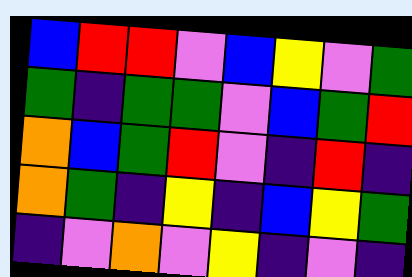[["blue", "red", "red", "violet", "blue", "yellow", "violet", "green"], ["green", "indigo", "green", "green", "violet", "blue", "green", "red"], ["orange", "blue", "green", "red", "violet", "indigo", "red", "indigo"], ["orange", "green", "indigo", "yellow", "indigo", "blue", "yellow", "green"], ["indigo", "violet", "orange", "violet", "yellow", "indigo", "violet", "indigo"]]